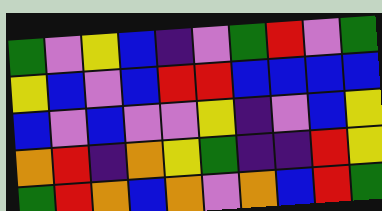[["green", "violet", "yellow", "blue", "indigo", "violet", "green", "red", "violet", "green"], ["yellow", "blue", "violet", "blue", "red", "red", "blue", "blue", "blue", "blue"], ["blue", "violet", "blue", "violet", "violet", "yellow", "indigo", "violet", "blue", "yellow"], ["orange", "red", "indigo", "orange", "yellow", "green", "indigo", "indigo", "red", "yellow"], ["green", "red", "orange", "blue", "orange", "violet", "orange", "blue", "red", "green"]]